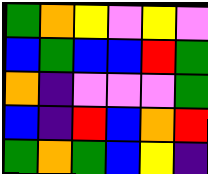[["green", "orange", "yellow", "violet", "yellow", "violet"], ["blue", "green", "blue", "blue", "red", "green"], ["orange", "indigo", "violet", "violet", "violet", "green"], ["blue", "indigo", "red", "blue", "orange", "red"], ["green", "orange", "green", "blue", "yellow", "indigo"]]